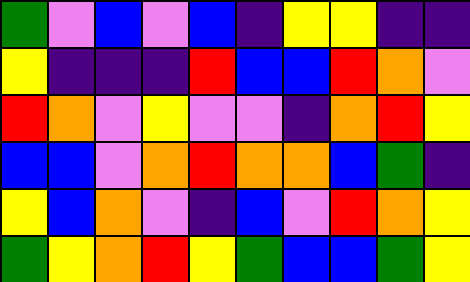[["green", "violet", "blue", "violet", "blue", "indigo", "yellow", "yellow", "indigo", "indigo"], ["yellow", "indigo", "indigo", "indigo", "red", "blue", "blue", "red", "orange", "violet"], ["red", "orange", "violet", "yellow", "violet", "violet", "indigo", "orange", "red", "yellow"], ["blue", "blue", "violet", "orange", "red", "orange", "orange", "blue", "green", "indigo"], ["yellow", "blue", "orange", "violet", "indigo", "blue", "violet", "red", "orange", "yellow"], ["green", "yellow", "orange", "red", "yellow", "green", "blue", "blue", "green", "yellow"]]